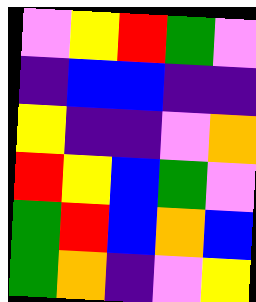[["violet", "yellow", "red", "green", "violet"], ["indigo", "blue", "blue", "indigo", "indigo"], ["yellow", "indigo", "indigo", "violet", "orange"], ["red", "yellow", "blue", "green", "violet"], ["green", "red", "blue", "orange", "blue"], ["green", "orange", "indigo", "violet", "yellow"]]